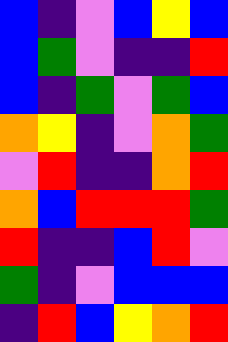[["blue", "indigo", "violet", "blue", "yellow", "blue"], ["blue", "green", "violet", "indigo", "indigo", "red"], ["blue", "indigo", "green", "violet", "green", "blue"], ["orange", "yellow", "indigo", "violet", "orange", "green"], ["violet", "red", "indigo", "indigo", "orange", "red"], ["orange", "blue", "red", "red", "red", "green"], ["red", "indigo", "indigo", "blue", "red", "violet"], ["green", "indigo", "violet", "blue", "blue", "blue"], ["indigo", "red", "blue", "yellow", "orange", "red"]]